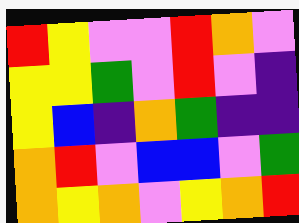[["red", "yellow", "violet", "violet", "red", "orange", "violet"], ["yellow", "yellow", "green", "violet", "red", "violet", "indigo"], ["yellow", "blue", "indigo", "orange", "green", "indigo", "indigo"], ["orange", "red", "violet", "blue", "blue", "violet", "green"], ["orange", "yellow", "orange", "violet", "yellow", "orange", "red"]]